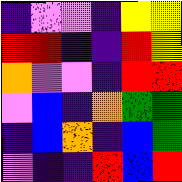[["indigo", "violet", "violet", "indigo", "yellow", "yellow"], ["red", "red", "indigo", "indigo", "red", "yellow"], ["orange", "violet", "violet", "indigo", "red", "red"], ["violet", "blue", "indigo", "orange", "green", "green"], ["indigo", "blue", "orange", "indigo", "blue", "green"], ["violet", "indigo", "indigo", "red", "blue", "red"]]